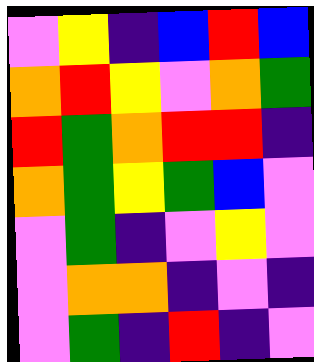[["violet", "yellow", "indigo", "blue", "red", "blue"], ["orange", "red", "yellow", "violet", "orange", "green"], ["red", "green", "orange", "red", "red", "indigo"], ["orange", "green", "yellow", "green", "blue", "violet"], ["violet", "green", "indigo", "violet", "yellow", "violet"], ["violet", "orange", "orange", "indigo", "violet", "indigo"], ["violet", "green", "indigo", "red", "indigo", "violet"]]